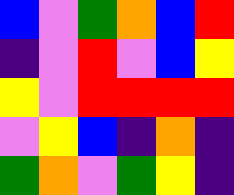[["blue", "violet", "green", "orange", "blue", "red"], ["indigo", "violet", "red", "violet", "blue", "yellow"], ["yellow", "violet", "red", "red", "red", "red"], ["violet", "yellow", "blue", "indigo", "orange", "indigo"], ["green", "orange", "violet", "green", "yellow", "indigo"]]